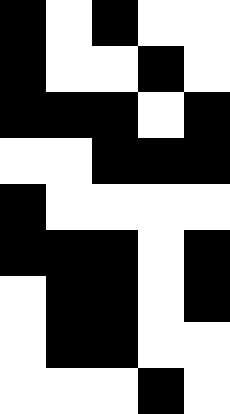[["black", "white", "black", "white", "white"], ["black", "white", "white", "black", "white"], ["black", "black", "black", "white", "black"], ["white", "white", "black", "black", "black"], ["black", "white", "white", "white", "white"], ["black", "black", "black", "white", "black"], ["white", "black", "black", "white", "black"], ["white", "black", "black", "white", "white"], ["white", "white", "white", "black", "white"]]